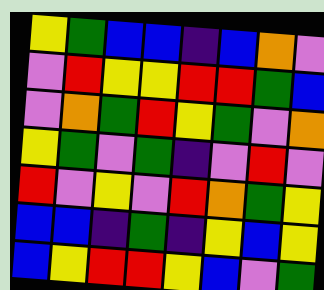[["yellow", "green", "blue", "blue", "indigo", "blue", "orange", "violet"], ["violet", "red", "yellow", "yellow", "red", "red", "green", "blue"], ["violet", "orange", "green", "red", "yellow", "green", "violet", "orange"], ["yellow", "green", "violet", "green", "indigo", "violet", "red", "violet"], ["red", "violet", "yellow", "violet", "red", "orange", "green", "yellow"], ["blue", "blue", "indigo", "green", "indigo", "yellow", "blue", "yellow"], ["blue", "yellow", "red", "red", "yellow", "blue", "violet", "green"]]